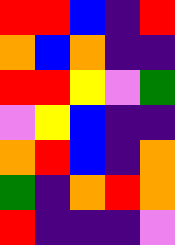[["red", "red", "blue", "indigo", "red"], ["orange", "blue", "orange", "indigo", "indigo"], ["red", "red", "yellow", "violet", "green"], ["violet", "yellow", "blue", "indigo", "indigo"], ["orange", "red", "blue", "indigo", "orange"], ["green", "indigo", "orange", "red", "orange"], ["red", "indigo", "indigo", "indigo", "violet"]]